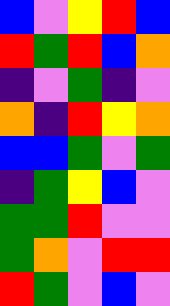[["blue", "violet", "yellow", "red", "blue"], ["red", "green", "red", "blue", "orange"], ["indigo", "violet", "green", "indigo", "violet"], ["orange", "indigo", "red", "yellow", "orange"], ["blue", "blue", "green", "violet", "green"], ["indigo", "green", "yellow", "blue", "violet"], ["green", "green", "red", "violet", "violet"], ["green", "orange", "violet", "red", "red"], ["red", "green", "violet", "blue", "violet"]]